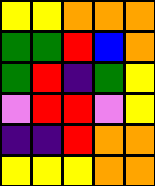[["yellow", "yellow", "orange", "orange", "orange"], ["green", "green", "red", "blue", "orange"], ["green", "red", "indigo", "green", "yellow"], ["violet", "red", "red", "violet", "yellow"], ["indigo", "indigo", "red", "orange", "orange"], ["yellow", "yellow", "yellow", "orange", "orange"]]